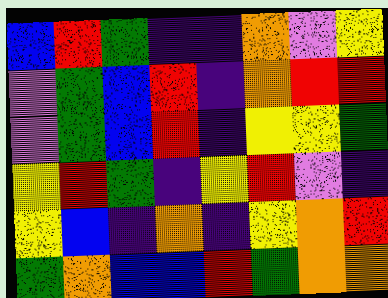[["blue", "red", "green", "indigo", "indigo", "orange", "violet", "yellow"], ["violet", "green", "blue", "red", "indigo", "orange", "red", "red"], ["violet", "green", "blue", "red", "indigo", "yellow", "yellow", "green"], ["yellow", "red", "green", "indigo", "yellow", "red", "violet", "indigo"], ["yellow", "blue", "indigo", "orange", "indigo", "yellow", "orange", "red"], ["green", "orange", "blue", "blue", "red", "green", "orange", "orange"]]